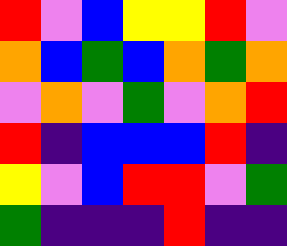[["red", "violet", "blue", "yellow", "yellow", "red", "violet"], ["orange", "blue", "green", "blue", "orange", "green", "orange"], ["violet", "orange", "violet", "green", "violet", "orange", "red"], ["red", "indigo", "blue", "blue", "blue", "red", "indigo"], ["yellow", "violet", "blue", "red", "red", "violet", "green"], ["green", "indigo", "indigo", "indigo", "red", "indigo", "indigo"]]